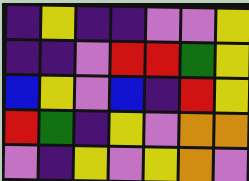[["indigo", "yellow", "indigo", "indigo", "violet", "violet", "yellow"], ["indigo", "indigo", "violet", "red", "red", "green", "yellow"], ["blue", "yellow", "violet", "blue", "indigo", "red", "yellow"], ["red", "green", "indigo", "yellow", "violet", "orange", "orange"], ["violet", "indigo", "yellow", "violet", "yellow", "orange", "violet"]]